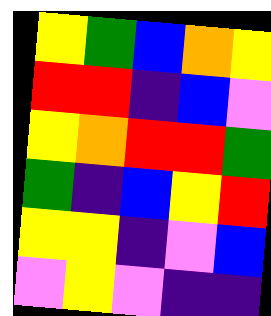[["yellow", "green", "blue", "orange", "yellow"], ["red", "red", "indigo", "blue", "violet"], ["yellow", "orange", "red", "red", "green"], ["green", "indigo", "blue", "yellow", "red"], ["yellow", "yellow", "indigo", "violet", "blue"], ["violet", "yellow", "violet", "indigo", "indigo"]]